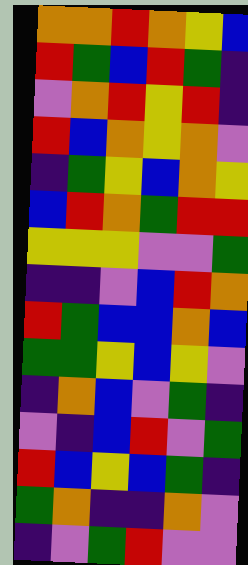[["orange", "orange", "red", "orange", "yellow", "blue"], ["red", "green", "blue", "red", "green", "indigo"], ["violet", "orange", "red", "yellow", "red", "indigo"], ["red", "blue", "orange", "yellow", "orange", "violet"], ["indigo", "green", "yellow", "blue", "orange", "yellow"], ["blue", "red", "orange", "green", "red", "red"], ["yellow", "yellow", "yellow", "violet", "violet", "green"], ["indigo", "indigo", "violet", "blue", "red", "orange"], ["red", "green", "blue", "blue", "orange", "blue"], ["green", "green", "yellow", "blue", "yellow", "violet"], ["indigo", "orange", "blue", "violet", "green", "indigo"], ["violet", "indigo", "blue", "red", "violet", "green"], ["red", "blue", "yellow", "blue", "green", "indigo"], ["green", "orange", "indigo", "indigo", "orange", "violet"], ["indigo", "violet", "green", "red", "violet", "violet"]]